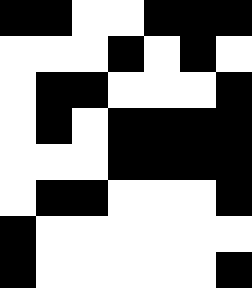[["black", "black", "white", "white", "black", "black", "black"], ["white", "white", "white", "black", "white", "black", "white"], ["white", "black", "black", "white", "white", "white", "black"], ["white", "black", "white", "black", "black", "black", "black"], ["white", "white", "white", "black", "black", "black", "black"], ["white", "black", "black", "white", "white", "white", "black"], ["black", "white", "white", "white", "white", "white", "white"], ["black", "white", "white", "white", "white", "white", "black"]]